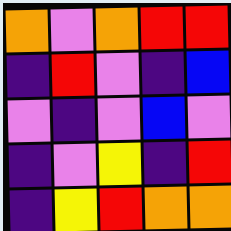[["orange", "violet", "orange", "red", "red"], ["indigo", "red", "violet", "indigo", "blue"], ["violet", "indigo", "violet", "blue", "violet"], ["indigo", "violet", "yellow", "indigo", "red"], ["indigo", "yellow", "red", "orange", "orange"]]